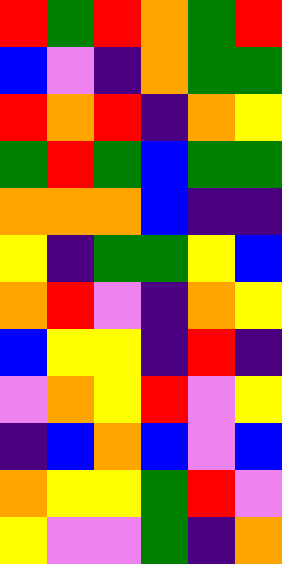[["red", "green", "red", "orange", "green", "red"], ["blue", "violet", "indigo", "orange", "green", "green"], ["red", "orange", "red", "indigo", "orange", "yellow"], ["green", "red", "green", "blue", "green", "green"], ["orange", "orange", "orange", "blue", "indigo", "indigo"], ["yellow", "indigo", "green", "green", "yellow", "blue"], ["orange", "red", "violet", "indigo", "orange", "yellow"], ["blue", "yellow", "yellow", "indigo", "red", "indigo"], ["violet", "orange", "yellow", "red", "violet", "yellow"], ["indigo", "blue", "orange", "blue", "violet", "blue"], ["orange", "yellow", "yellow", "green", "red", "violet"], ["yellow", "violet", "violet", "green", "indigo", "orange"]]